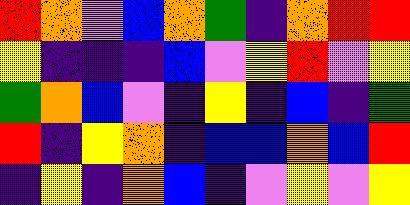[["red", "orange", "violet", "blue", "orange", "green", "indigo", "orange", "red", "red"], ["yellow", "indigo", "indigo", "indigo", "blue", "violet", "yellow", "red", "violet", "yellow"], ["green", "orange", "blue", "violet", "indigo", "yellow", "indigo", "blue", "indigo", "green"], ["red", "indigo", "yellow", "orange", "indigo", "blue", "blue", "orange", "blue", "red"], ["indigo", "yellow", "indigo", "orange", "blue", "indigo", "violet", "yellow", "violet", "yellow"]]